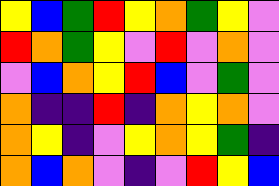[["yellow", "blue", "green", "red", "yellow", "orange", "green", "yellow", "violet"], ["red", "orange", "green", "yellow", "violet", "red", "violet", "orange", "violet"], ["violet", "blue", "orange", "yellow", "red", "blue", "violet", "green", "violet"], ["orange", "indigo", "indigo", "red", "indigo", "orange", "yellow", "orange", "violet"], ["orange", "yellow", "indigo", "violet", "yellow", "orange", "yellow", "green", "indigo"], ["orange", "blue", "orange", "violet", "indigo", "violet", "red", "yellow", "blue"]]